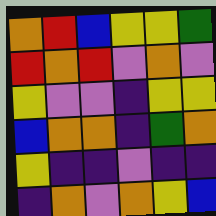[["orange", "red", "blue", "yellow", "yellow", "green"], ["red", "orange", "red", "violet", "orange", "violet"], ["yellow", "violet", "violet", "indigo", "yellow", "yellow"], ["blue", "orange", "orange", "indigo", "green", "orange"], ["yellow", "indigo", "indigo", "violet", "indigo", "indigo"], ["indigo", "orange", "violet", "orange", "yellow", "blue"]]